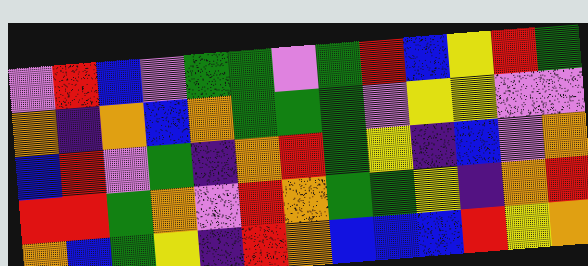[["violet", "red", "blue", "violet", "green", "green", "violet", "green", "red", "blue", "yellow", "red", "green"], ["orange", "indigo", "orange", "blue", "orange", "green", "green", "green", "violet", "yellow", "yellow", "violet", "violet"], ["blue", "red", "violet", "green", "indigo", "orange", "red", "green", "yellow", "indigo", "blue", "violet", "orange"], ["red", "red", "green", "orange", "violet", "red", "orange", "green", "green", "yellow", "indigo", "orange", "red"], ["orange", "blue", "green", "yellow", "indigo", "red", "orange", "blue", "blue", "blue", "red", "yellow", "orange"]]